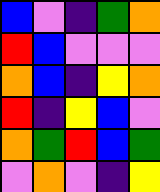[["blue", "violet", "indigo", "green", "orange"], ["red", "blue", "violet", "violet", "violet"], ["orange", "blue", "indigo", "yellow", "orange"], ["red", "indigo", "yellow", "blue", "violet"], ["orange", "green", "red", "blue", "green"], ["violet", "orange", "violet", "indigo", "yellow"]]